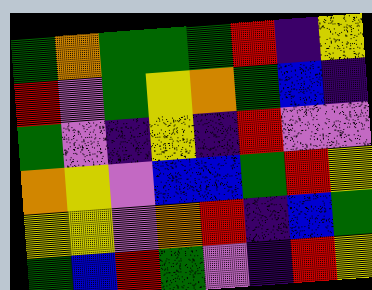[["green", "orange", "green", "green", "green", "red", "indigo", "yellow"], ["red", "violet", "green", "yellow", "orange", "green", "blue", "indigo"], ["green", "violet", "indigo", "yellow", "indigo", "red", "violet", "violet"], ["orange", "yellow", "violet", "blue", "blue", "green", "red", "yellow"], ["yellow", "yellow", "violet", "orange", "red", "indigo", "blue", "green"], ["green", "blue", "red", "green", "violet", "indigo", "red", "yellow"]]